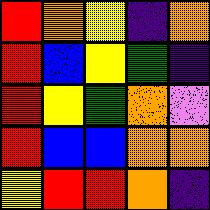[["red", "orange", "yellow", "indigo", "orange"], ["red", "blue", "yellow", "green", "indigo"], ["red", "yellow", "green", "orange", "violet"], ["red", "blue", "blue", "orange", "orange"], ["yellow", "red", "red", "orange", "indigo"]]